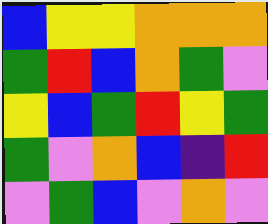[["blue", "yellow", "yellow", "orange", "orange", "orange"], ["green", "red", "blue", "orange", "green", "violet"], ["yellow", "blue", "green", "red", "yellow", "green"], ["green", "violet", "orange", "blue", "indigo", "red"], ["violet", "green", "blue", "violet", "orange", "violet"]]